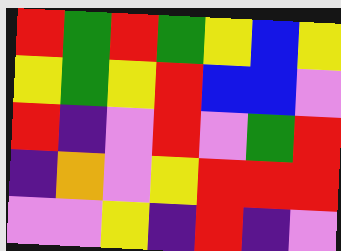[["red", "green", "red", "green", "yellow", "blue", "yellow"], ["yellow", "green", "yellow", "red", "blue", "blue", "violet"], ["red", "indigo", "violet", "red", "violet", "green", "red"], ["indigo", "orange", "violet", "yellow", "red", "red", "red"], ["violet", "violet", "yellow", "indigo", "red", "indigo", "violet"]]